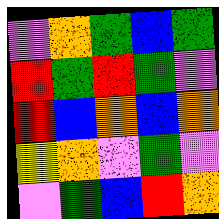[["violet", "orange", "green", "blue", "green"], ["red", "green", "red", "green", "violet"], ["red", "blue", "orange", "blue", "orange"], ["yellow", "orange", "violet", "green", "violet"], ["violet", "green", "blue", "red", "orange"]]